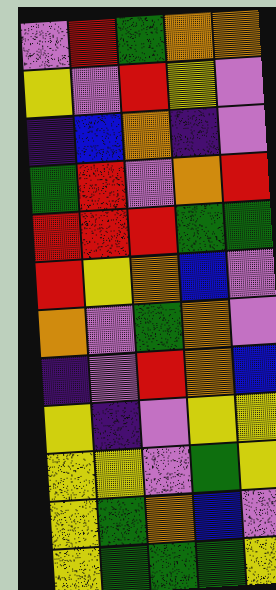[["violet", "red", "green", "orange", "orange"], ["yellow", "violet", "red", "yellow", "violet"], ["indigo", "blue", "orange", "indigo", "violet"], ["green", "red", "violet", "orange", "red"], ["red", "red", "red", "green", "green"], ["red", "yellow", "orange", "blue", "violet"], ["orange", "violet", "green", "orange", "violet"], ["indigo", "violet", "red", "orange", "blue"], ["yellow", "indigo", "violet", "yellow", "yellow"], ["yellow", "yellow", "violet", "green", "yellow"], ["yellow", "green", "orange", "blue", "violet"], ["yellow", "green", "green", "green", "yellow"]]